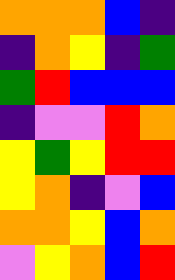[["orange", "orange", "orange", "blue", "indigo"], ["indigo", "orange", "yellow", "indigo", "green"], ["green", "red", "blue", "blue", "blue"], ["indigo", "violet", "violet", "red", "orange"], ["yellow", "green", "yellow", "red", "red"], ["yellow", "orange", "indigo", "violet", "blue"], ["orange", "orange", "yellow", "blue", "orange"], ["violet", "yellow", "orange", "blue", "red"]]